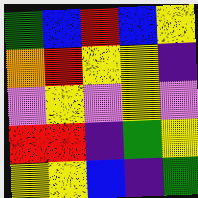[["green", "blue", "red", "blue", "yellow"], ["orange", "red", "yellow", "yellow", "indigo"], ["violet", "yellow", "violet", "yellow", "violet"], ["red", "red", "indigo", "green", "yellow"], ["yellow", "yellow", "blue", "indigo", "green"]]